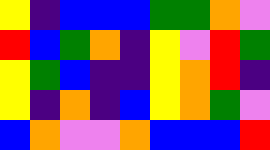[["yellow", "indigo", "blue", "blue", "blue", "green", "green", "orange", "violet"], ["red", "blue", "green", "orange", "indigo", "yellow", "violet", "red", "green"], ["yellow", "green", "blue", "indigo", "indigo", "yellow", "orange", "red", "indigo"], ["yellow", "indigo", "orange", "indigo", "blue", "yellow", "orange", "green", "violet"], ["blue", "orange", "violet", "violet", "orange", "blue", "blue", "blue", "red"]]